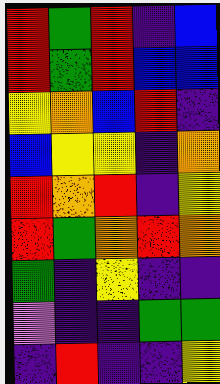[["red", "green", "red", "indigo", "blue"], ["red", "green", "red", "blue", "blue"], ["yellow", "orange", "blue", "red", "indigo"], ["blue", "yellow", "yellow", "indigo", "orange"], ["red", "orange", "red", "indigo", "yellow"], ["red", "green", "orange", "red", "orange"], ["green", "indigo", "yellow", "indigo", "indigo"], ["violet", "indigo", "indigo", "green", "green"], ["indigo", "red", "indigo", "indigo", "yellow"]]